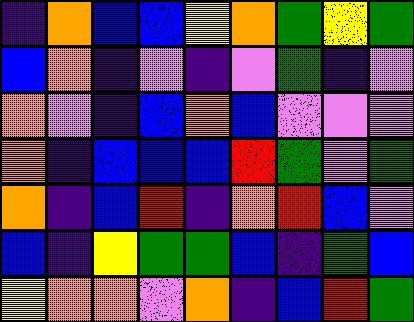[["indigo", "orange", "blue", "blue", "yellow", "orange", "green", "yellow", "green"], ["blue", "orange", "indigo", "violet", "indigo", "violet", "green", "indigo", "violet"], ["orange", "violet", "indigo", "blue", "orange", "blue", "violet", "violet", "violet"], ["orange", "indigo", "blue", "blue", "blue", "red", "green", "violet", "green"], ["orange", "indigo", "blue", "red", "indigo", "orange", "red", "blue", "violet"], ["blue", "indigo", "yellow", "green", "green", "blue", "indigo", "green", "blue"], ["yellow", "orange", "orange", "violet", "orange", "indigo", "blue", "red", "green"]]